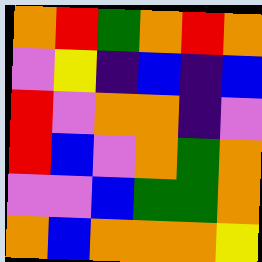[["orange", "red", "green", "orange", "red", "orange"], ["violet", "yellow", "indigo", "blue", "indigo", "blue"], ["red", "violet", "orange", "orange", "indigo", "violet"], ["red", "blue", "violet", "orange", "green", "orange"], ["violet", "violet", "blue", "green", "green", "orange"], ["orange", "blue", "orange", "orange", "orange", "yellow"]]